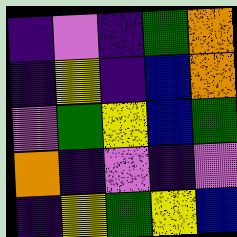[["indigo", "violet", "indigo", "green", "orange"], ["indigo", "yellow", "indigo", "blue", "orange"], ["violet", "green", "yellow", "blue", "green"], ["orange", "indigo", "violet", "indigo", "violet"], ["indigo", "yellow", "green", "yellow", "blue"]]